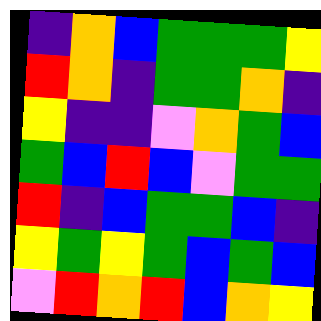[["indigo", "orange", "blue", "green", "green", "green", "yellow"], ["red", "orange", "indigo", "green", "green", "orange", "indigo"], ["yellow", "indigo", "indigo", "violet", "orange", "green", "blue"], ["green", "blue", "red", "blue", "violet", "green", "green"], ["red", "indigo", "blue", "green", "green", "blue", "indigo"], ["yellow", "green", "yellow", "green", "blue", "green", "blue"], ["violet", "red", "orange", "red", "blue", "orange", "yellow"]]